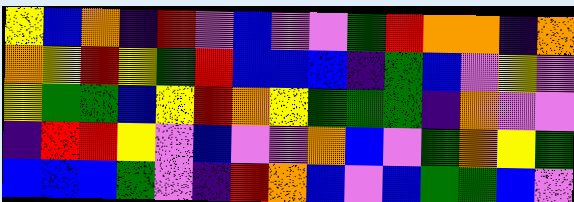[["yellow", "blue", "orange", "indigo", "red", "violet", "blue", "violet", "violet", "green", "red", "orange", "orange", "indigo", "orange"], ["orange", "yellow", "red", "yellow", "green", "red", "blue", "blue", "blue", "indigo", "green", "blue", "violet", "yellow", "violet"], ["yellow", "green", "green", "blue", "yellow", "red", "orange", "yellow", "green", "green", "green", "indigo", "orange", "violet", "violet"], ["indigo", "red", "red", "yellow", "violet", "blue", "violet", "violet", "orange", "blue", "violet", "green", "orange", "yellow", "green"], ["blue", "blue", "blue", "green", "violet", "indigo", "red", "orange", "blue", "violet", "blue", "green", "green", "blue", "violet"]]